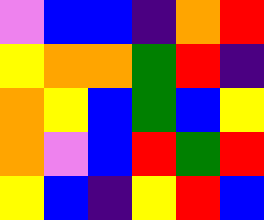[["violet", "blue", "blue", "indigo", "orange", "red"], ["yellow", "orange", "orange", "green", "red", "indigo"], ["orange", "yellow", "blue", "green", "blue", "yellow"], ["orange", "violet", "blue", "red", "green", "red"], ["yellow", "blue", "indigo", "yellow", "red", "blue"]]